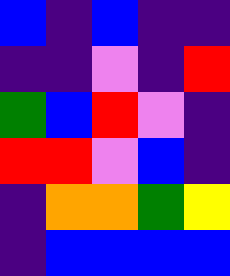[["blue", "indigo", "blue", "indigo", "indigo"], ["indigo", "indigo", "violet", "indigo", "red"], ["green", "blue", "red", "violet", "indigo"], ["red", "red", "violet", "blue", "indigo"], ["indigo", "orange", "orange", "green", "yellow"], ["indigo", "blue", "blue", "blue", "blue"]]